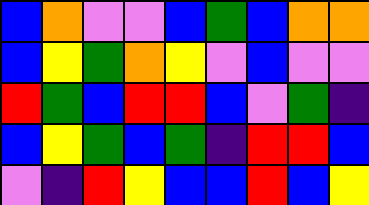[["blue", "orange", "violet", "violet", "blue", "green", "blue", "orange", "orange"], ["blue", "yellow", "green", "orange", "yellow", "violet", "blue", "violet", "violet"], ["red", "green", "blue", "red", "red", "blue", "violet", "green", "indigo"], ["blue", "yellow", "green", "blue", "green", "indigo", "red", "red", "blue"], ["violet", "indigo", "red", "yellow", "blue", "blue", "red", "blue", "yellow"]]